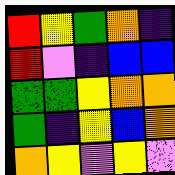[["red", "yellow", "green", "orange", "indigo"], ["red", "violet", "indigo", "blue", "blue"], ["green", "green", "yellow", "orange", "orange"], ["green", "indigo", "yellow", "blue", "orange"], ["orange", "yellow", "violet", "yellow", "violet"]]